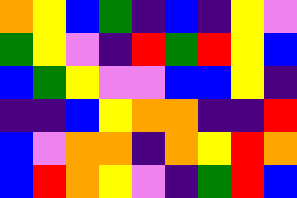[["orange", "yellow", "blue", "green", "indigo", "blue", "indigo", "yellow", "violet"], ["green", "yellow", "violet", "indigo", "red", "green", "red", "yellow", "blue"], ["blue", "green", "yellow", "violet", "violet", "blue", "blue", "yellow", "indigo"], ["indigo", "indigo", "blue", "yellow", "orange", "orange", "indigo", "indigo", "red"], ["blue", "violet", "orange", "orange", "indigo", "orange", "yellow", "red", "orange"], ["blue", "red", "orange", "yellow", "violet", "indigo", "green", "red", "blue"]]